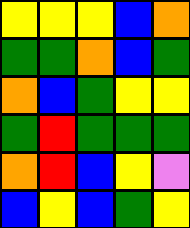[["yellow", "yellow", "yellow", "blue", "orange"], ["green", "green", "orange", "blue", "green"], ["orange", "blue", "green", "yellow", "yellow"], ["green", "red", "green", "green", "green"], ["orange", "red", "blue", "yellow", "violet"], ["blue", "yellow", "blue", "green", "yellow"]]